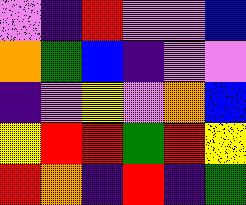[["violet", "indigo", "red", "violet", "violet", "blue"], ["orange", "green", "blue", "indigo", "violet", "violet"], ["indigo", "violet", "yellow", "violet", "orange", "blue"], ["yellow", "red", "red", "green", "red", "yellow"], ["red", "orange", "indigo", "red", "indigo", "green"]]